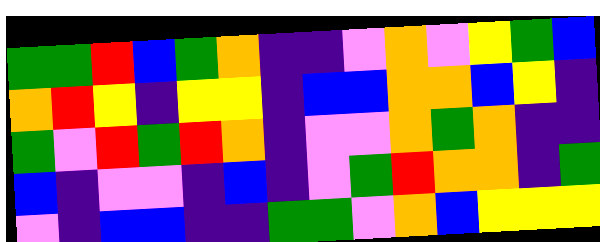[["green", "green", "red", "blue", "green", "orange", "indigo", "indigo", "violet", "orange", "violet", "yellow", "green", "blue"], ["orange", "red", "yellow", "indigo", "yellow", "yellow", "indigo", "blue", "blue", "orange", "orange", "blue", "yellow", "indigo"], ["green", "violet", "red", "green", "red", "orange", "indigo", "violet", "violet", "orange", "green", "orange", "indigo", "indigo"], ["blue", "indigo", "violet", "violet", "indigo", "blue", "indigo", "violet", "green", "red", "orange", "orange", "indigo", "green"], ["violet", "indigo", "blue", "blue", "indigo", "indigo", "green", "green", "violet", "orange", "blue", "yellow", "yellow", "yellow"]]